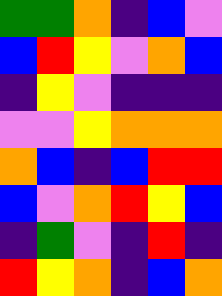[["green", "green", "orange", "indigo", "blue", "violet"], ["blue", "red", "yellow", "violet", "orange", "blue"], ["indigo", "yellow", "violet", "indigo", "indigo", "indigo"], ["violet", "violet", "yellow", "orange", "orange", "orange"], ["orange", "blue", "indigo", "blue", "red", "red"], ["blue", "violet", "orange", "red", "yellow", "blue"], ["indigo", "green", "violet", "indigo", "red", "indigo"], ["red", "yellow", "orange", "indigo", "blue", "orange"]]